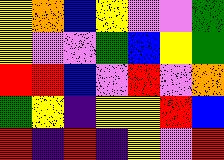[["yellow", "orange", "blue", "yellow", "violet", "violet", "green"], ["yellow", "violet", "violet", "green", "blue", "yellow", "green"], ["red", "red", "blue", "violet", "red", "violet", "orange"], ["green", "yellow", "indigo", "yellow", "yellow", "red", "blue"], ["red", "indigo", "red", "indigo", "yellow", "violet", "red"]]